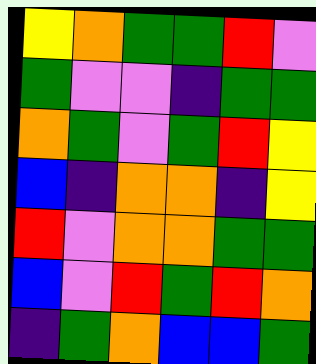[["yellow", "orange", "green", "green", "red", "violet"], ["green", "violet", "violet", "indigo", "green", "green"], ["orange", "green", "violet", "green", "red", "yellow"], ["blue", "indigo", "orange", "orange", "indigo", "yellow"], ["red", "violet", "orange", "orange", "green", "green"], ["blue", "violet", "red", "green", "red", "orange"], ["indigo", "green", "orange", "blue", "blue", "green"]]